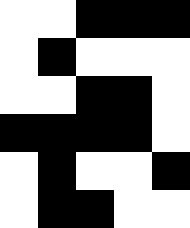[["white", "white", "black", "black", "black"], ["white", "black", "white", "white", "white"], ["white", "white", "black", "black", "white"], ["black", "black", "black", "black", "white"], ["white", "black", "white", "white", "black"], ["white", "black", "black", "white", "white"]]